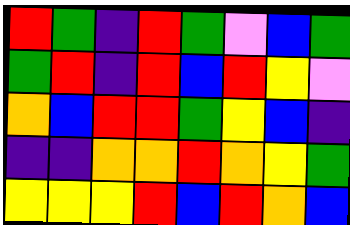[["red", "green", "indigo", "red", "green", "violet", "blue", "green"], ["green", "red", "indigo", "red", "blue", "red", "yellow", "violet"], ["orange", "blue", "red", "red", "green", "yellow", "blue", "indigo"], ["indigo", "indigo", "orange", "orange", "red", "orange", "yellow", "green"], ["yellow", "yellow", "yellow", "red", "blue", "red", "orange", "blue"]]